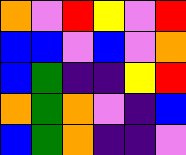[["orange", "violet", "red", "yellow", "violet", "red"], ["blue", "blue", "violet", "blue", "violet", "orange"], ["blue", "green", "indigo", "indigo", "yellow", "red"], ["orange", "green", "orange", "violet", "indigo", "blue"], ["blue", "green", "orange", "indigo", "indigo", "violet"]]